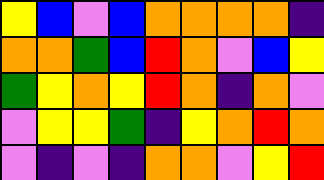[["yellow", "blue", "violet", "blue", "orange", "orange", "orange", "orange", "indigo"], ["orange", "orange", "green", "blue", "red", "orange", "violet", "blue", "yellow"], ["green", "yellow", "orange", "yellow", "red", "orange", "indigo", "orange", "violet"], ["violet", "yellow", "yellow", "green", "indigo", "yellow", "orange", "red", "orange"], ["violet", "indigo", "violet", "indigo", "orange", "orange", "violet", "yellow", "red"]]